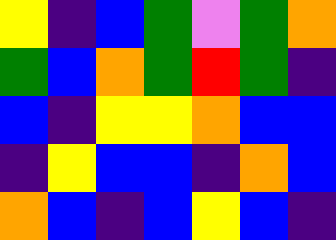[["yellow", "indigo", "blue", "green", "violet", "green", "orange"], ["green", "blue", "orange", "green", "red", "green", "indigo"], ["blue", "indigo", "yellow", "yellow", "orange", "blue", "blue"], ["indigo", "yellow", "blue", "blue", "indigo", "orange", "blue"], ["orange", "blue", "indigo", "blue", "yellow", "blue", "indigo"]]